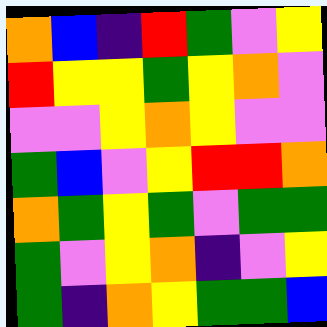[["orange", "blue", "indigo", "red", "green", "violet", "yellow"], ["red", "yellow", "yellow", "green", "yellow", "orange", "violet"], ["violet", "violet", "yellow", "orange", "yellow", "violet", "violet"], ["green", "blue", "violet", "yellow", "red", "red", "orange"], ["orange", "green", "yellow", "green", "violet", "green", "green"], ["green", "violet", "yellow", "orange", "indigo", "violet", "yellow"], ["green", "indigo", "orange", "yellow", "green", "green", "blue"]]